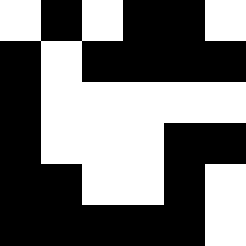[["white", "black", "white", "black", "black", "white"], ["black", "white", "black", "black", "black", "black"], ["black", "white", "white", "white", "white", "white"], ["black", "white", "white", "white", "black", "black"], ["black", "black", "white", "white", "black", "white"], ["black", "black", "black", "black", "black", "white"]]